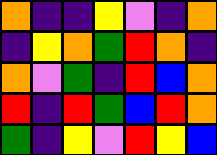[["orange", "indigo", "indigo", "yellow", "violet", "indigo", "orange"], ["indigo", "yellow", "orange", "green", "red", "orange", "indigo"], ["orange", "violet", "green", "indigo", "red", "blue", "orange"], ["red", "indigo", "red", "green", "blue", "red", "orange"], ["green", "indigo", "yellow", "violet", "red", "yellow", "blue"]]